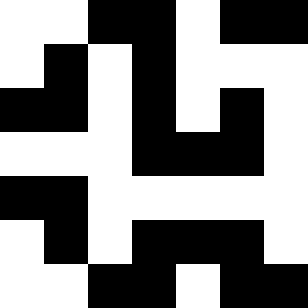[["white", "white", "black", "black", "white", "black", "black"], ["white", "black", "white", "black", "white", "white", "white"], ["black", "black", "white", "black", "white", "black", "white"], ["white", "white", "white", "black", "black", "black", "white"], ["black", "black", "white", "white", "white", "white", "white"], ["white", "black", "white", "black", "black", "black", "white"], ["white", "white", "black", "black", "white", "black", "black"]]